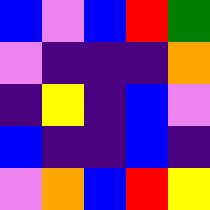[["blue", "violet", "blue", "red", "green"], ["violet", "indigo", "indigo", "indigo", "orange"], ["indigo", "yellow", "indigo", "blue", "violet"], ["blue", "indigo", "indigo", "blue", "indigo"], ["violet", "orange", "blue", "red", "yellow"]]